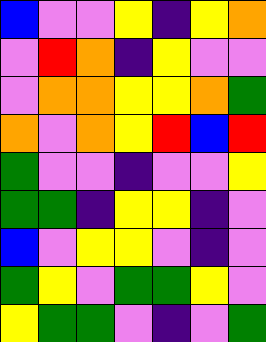[["blue", "violet", "violet", "yellow", "indigo", "yellow", "orange"], ["violet", "red", "orange", "indigo", "yellow", "violet", "violet"], ["violet", "orange", "orange", "yellow", "yellow", "orange", "green"], ["orange", "violet", "orange", "yellow", "red", "blue", "red"], ["green", "violet", "violet", "indigo", "violet", "violet", "yellow"], ["green", "green", "indigo", "yellow", "yellow", "indigo", "violet"], ["blue", "violet", "yellow", "yellow", "violet", "indigo", "violet"], ["green", "yellow", "violet", "green", "green", "yellow", "violet"], ["yellow", "green", "green", "violet", "indigo", "violet", "green"]]